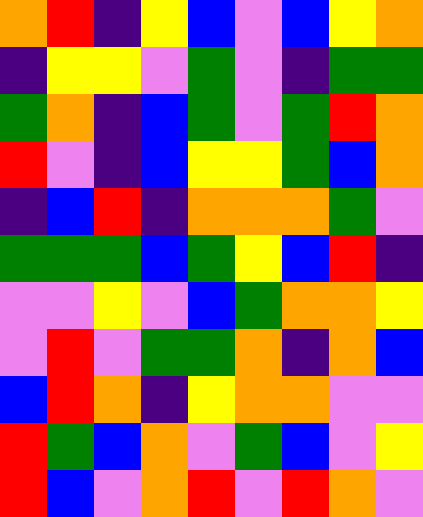[["orange", "red", "indigo", "yellow", "blue", "violet", "blue", "yellow", "orange"], ["indigo", "yellow", "yellow", "violet", "green", "violet", "indigo", "green", "green"], ["green", "orange", "indigo", "blue", "green", "violet", "green", "red", "orange"], ["red", "violet", "indigo", "blue", "yellow", "yellow", "green", "blue", "orange"], ["indigo", "blue", "red", "indigo", "orange", "orange", "orange", "green", "violet"], ["green", "green", "green", "blue", "green", "yellow", "blue", "red", "indigo"], ["violet", "violet", "yellow", "violet", "blue", "green", "orange", "orange", "yellow"], ["violet", "red", "violet", "green", "green", "orange", "indigo", "orange", "blue"], ["blue", "red", "orange", "indigo", "yellow", "orange", "orange", "violet", "violet"], ["red", "green", "blue", "orange", "violet", "green", "blue", "violet", "yellow"], ["red", "blue", "violet", "orange", "red", "violet", "red", "orange", "violet"]]